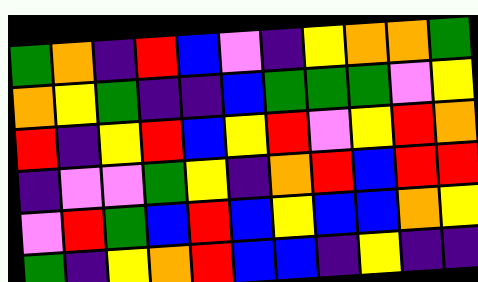[["green", "orange", "indigo", "red", "blue", "violet", "indigo", "yellow", "orange", "orange", "green"], ["orange", "yellow", "green", "indigo", "indigo", "blue", "green", "green", "green", "violet", "yellow"], ["red", "indigo", "yellow", "red", "blue", "yellow", "red", "violet", "yellow", "red", "orange"], ["indigo", "violet", "violet", "green", "yellow", "indigo", "orange", "red", "blue", "red", "red"], ["violet", "red", "green", "blue", "red", "blue", "yellow", "blue", "blue", "orange", "yellow"], ["green", "indigo", "yellow", "orange", "red", "blue", "blue", "indigo", "yellow", "indigo", "indigo"]]